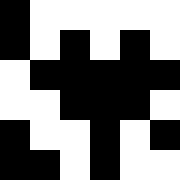[["black", "white", "white", "white", "white", "white"], ["black", "white", "black", "white", "black", "white"], ["white", "black", "black", "black", "black", "black"], ["white", "white", "black", "black", "black", "white"], ["black", "white", "white", "black", "white", "black"], ["black", "black", "white", "black", "white", "white"]]